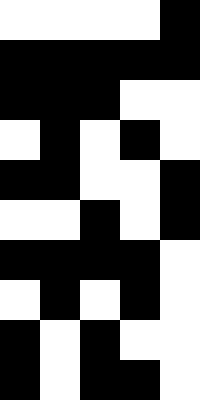[["white", "white", "white", "white", "black"], ["black", "black", "black", "black", "black"], ["black", "black", "black", "white", "white"], ["white", "black", "white", "black", "white"], ["black", "black", "white", "white", "black"], ["white", "white", "black", "white", "black"], ["black", "black", "black", "black", "white"], ["white", "black", "white", "black", "white"], ["black", "white", "black", "white", "white"], ["black", "white", "black", "black", "white"]]